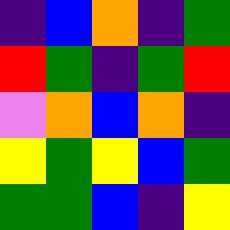[["indigo", "blue", "orange", "indigo", "green"], ["red", "green", "indigo", "green", "red"], ["violet", "orange", "blue", "orange", "indigo"], ["yellow", "green", "yellow", "blue", "green"], ["green", "green", "blue", "indigo", "yellow"]]